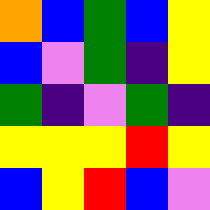[["orange", "blue", "green", "blue", "yellow"], ["blue", "violet", "green", "indigo", "yellow"], ["green", "indigo", "violet", "green", "indigo"], ["yellow", "yellow", "yellow", "red", "yellow"], ["blue", "yellow", "red", "blue", "violet"]]